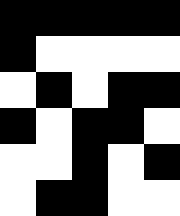[["black", "black", "black", "black", "black"], ["black", "white", "white", "white", "white"], ["white", "black", "white", "black", "black"], ["black", "white", "black", "black", "white"], ["white", "white", "black", "white", "black"], ["white", "black", "black", "white", "white"]]